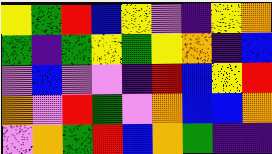[["yellow", "green", "red", "blue", "yellow", "violet", "indigo", "yellow", "orange"], ["green", "indigo", "green", "yellow", "green", "yellow", "orange", "indigo", "blue"], ["violet", "blue", "violet", "violet", "indigo", "red", "blue", "yellow", "red"], ["orange", "violet", "red", "green", "violet", "orange", "blue", "blue", "orange"], ["violet", "orange", "green", "red", "blue", "orange", "green", "indigo", "indigo"]]